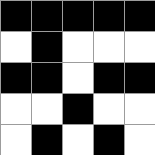[["black", "black", "black", "black", "black"], ["white", "black", "white", "white", "white"], ["black", "black", "white", "black", "black"], ["white", "white", "black", "white", "white"], ["white", "black", "white", "black", "white"]]